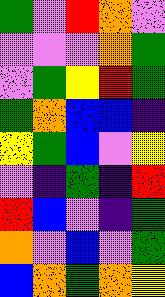[["green", "violet", "red", "orange", "violet"], ["violet", "violet", "violet", "orange", "green"], ["violet", "green", "yellow", "red", "green"], ["green", "orange", "blue", "blue", "indigo"], ["yellow", "green", "blue", "violet", "yellow"], ["violet", "indigo", "green", "indigo", "red"], ["red", "blue", "violet", "indigo", "green"], ["orange", "violet", "blue", "violet", "green"], ["blue", "orange", "green", "orange", "yellow"]]